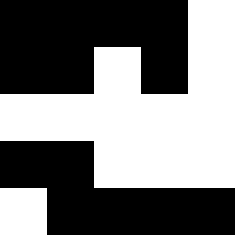[["black", "black", "black", "black", "white"], ["black", "black", "white", "black", "white"], ["white", "white", "white", "white", "white"], ["black", "black", "white", "white", "white"], ["white", "black", "black", "black", "black"]]